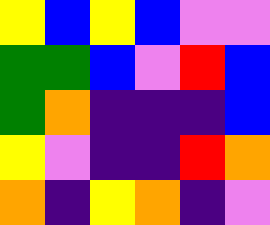[["yellow", "blue", "yellow", "blue", "violet", "violet"], ["green", "green", "blue", "violet", "red", "blue"], ["green", "orange", "indigo", "indigo", "indigo", "blue"], ["yellow", "violet", "indigo", "indigo", "red", "orange"], ["orange", "indigo", "yellow", "orange", "indigo", "violet"]]